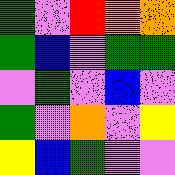[["green", "violet", "red", "orange", "orange"], ["green", "blue", "violet", "green", "green"], ["violet", "green", "violet", "blue", "violet"], ["green", "violet", "orange", "violet", "yellow"], ["yellow", "blue", "green", "violet", "violet"]]